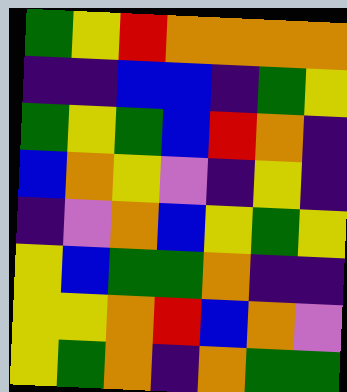[["green", "yellow", "red", "orange", "orange", "orange", "orange"], ["indigo", "indigo", "blue", "blue", "indigo", "green", "yellow"], ["green", "yellow", "green", "blue", "red", "orange", "indigo"], ["blue", "orange", "yellow", "violet", "indigo", "yellow", "indigo"], ["indigo", "violet", "orange", "blue", "yellow", "green", "yellow"], ["yellow", "blue", "green", "green", "orange", "indigo", "indigo"], ["yellow", "yellow", "orange", "red", "blue", "orange", "violet"], ["yellow", "green", "orange", "indigo", "orange", "green", "green"]]